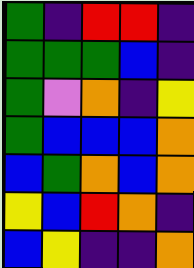[["green", "indigo", "red", "red", "indigo"], ["green", "green", "green", "blue", "indigo"], ["green", "violet", "orange", "indigo", "yellow"], ["green", "blue", "blue", "blue", "orange"], ["blue", "green", "orange", "blue", "orange"], ["yellow", "blue", "red", "orange", "indigo"], ["blue", "yellow", "indigo", "indigo", "orange"]]